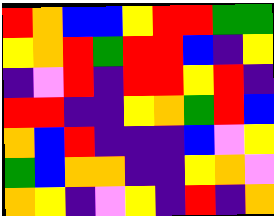[["red", "orange", "blue", "blue", "yellow", "red", "red", "green", "green"], ["yellow", "orange", "red", "green", "red", "red", "blue", "indigo", "yellow"], ["indigo", "violet", "red", "indigo", "red", "red", "yellow", "red", "indigo"], ["red", "red", "indigo", "indigo", "yellow", "orange", "green", "red", "blue"], ["orange", "blue", "red", "indigo", "indigo", "indigo", "blue", "violet", "yellow"], ["green", "blue", "orange", "orange", "indigo", "indigo", "yellow", "orange", "violet"], ["orange", "yellow", "indigo", "violet", "yellow", "indigo", "red", "indigo", "orange"]]